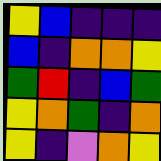[["yellow", "blue", "indigo", "indigo", "indigo"], ["blue", "indigo", "orange", "orange", "yellow"], ["green", "red", "indigo", "blue", "green"], ["yellow", "orange", "green", "indigo", "orange"], ["yellow", "indigo", "violet", "orange", "yellow"]]